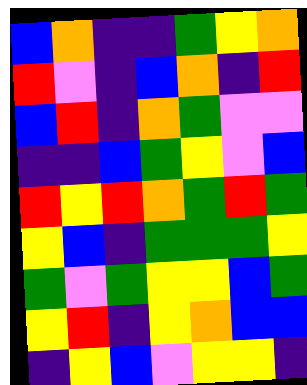[["blue", "orange", "indigo", "indigo", "green", "yellow", "orange"], ["red", "violet", "indigo", "blue", "orange", "indigo", "red"], ["blue", "red", "indigo", "orange", "green", "violet", "violet"], ["indigo", "indigo", "blue", "green", "yellow", "violet", "blue"], ["red", "yellow", "red", "orange", "green", "red", "green"], ["yellow", "blue", "indigo", "green", "green", "green", "yellow"], ["green", "violet", "green", "yellow", "yellow", "blue", "green"], ["yellow", "red", "indigo", "yellow", "orange", "blue", "blue"], ["indigo", "yellow", "blue", "violet", "yellow", "yellow", "indigo"]]